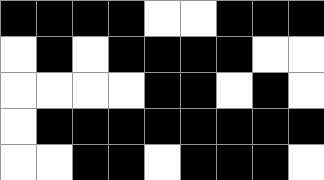[["black", "black", "black", "black", "white", "white", "black", "black", "black"], ["white", "black", "white", "black", "black", "black", "black", "white", "white"], ["white", "white", "white", "white", "black", "black", "white", "black", "white"], ["white", "black", "black", "black", "black", "black", "black", "black", "black"], ["white", "white", "black", "black", "white", "black", "black", "black", "white"]]